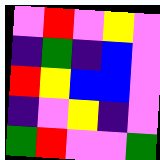[["violet", "red", "violet", "yellow", "violet"], ["indigo", "green", "indigo", "blue", "violet"], ["red", "yellow", "blue", "blue", "violet"], ["indigo", "violet", "yellow", "indigo", "violet"], ["green", "red", "violet", "violet", "green"]]